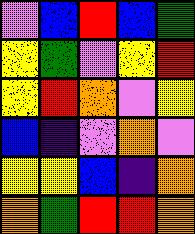[["violet", "blue", "red", "blue", "green"], ["yellow", "green", "violet", "yellow", "red"], ["yellow", "red", "orange", "violet", "yellow"], ["blue", "indigo", "violet", "orange", "violet"], ["yellow", "yellow", "blue", "indigo", "orange"], ["orange", "green", "red", "red", "orange"]]